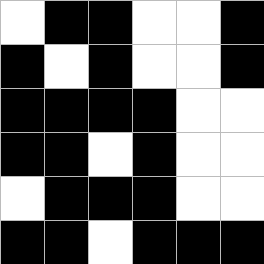[["white", "black", "black", "white", "white", "black"], ["black", "white", "black", "white", "white", "black"], ["black", "black", "black", "black", "white", "white"], ["black", "black", "white", "black", "white", "white"], ["white", "black", "black", "black", "white", "white"], ["black", "black", "white", "black", "black", "black"]]